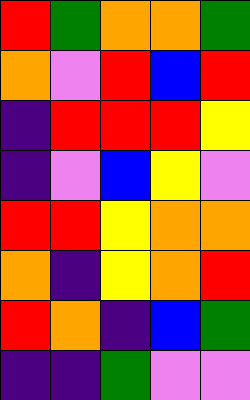[["red", "green", "orange", "orange", "green"], ["orange", "violet", "red", "blue", "red"], ["indigo", "red", "red", "red", "yellow"], ["indigo", "violet", "blue", "yellow", "violet"], ["red", "red", "yellow", "orange", "orange"], ["orange", "indigo", "yellow", "orange", "red"], ["red", "orange", "indigo", "blue", "green"], ["indigo", "indigo", "green", "violet", "violet"]]